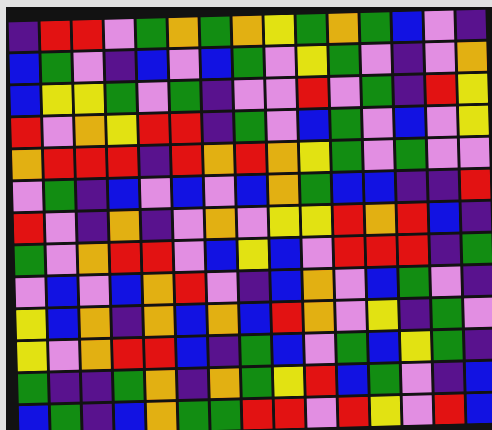[["indigo", "red", "red", "violet", "green", "orange", "green", "orange", "yellow", "green", "orange", "green", "blue", "violet", "indigo"], ["blue", "green", "violet", "indigo", "blue", "violet", "blue", "green", "violet", "yellow", "green", "violet", "indigo", "violet", "orange"], ["blue", "yellow", "yellow", "green", "violet", "green", "indigo", "violet", "violet", "red", "violet", "green", "indigo", "red", "yellow"], ["red", "violet", "orange", "yellow", "red", "red", "indigo", "green", "violet", "blue", "green", "violet", "blue", "violet", "yellow"], ["orange", "red", "red", "red", "indigo", "red", "orange", "red", "orange", "yellow", "green", "violet", "green", "violet", "violet"], ["violet", "green", "indigo", "blue", "violet", "blue", "violet", "blue", "orange", "green", "blue", "blue", "indigo", "indigo", "red"], ["red", "violet", "indigo", "orange", "indigo", "violet", "orange", "violet", "yellow", "yellow", "red", "orange", "red", "blue", "indigo"], ["green", "violet", "orange", "red", "red", "violet", "blue", "yellow", "blue", "violet", "red", "red", "red", "indigo", "green"], ["violet", "blue", "violet", "blue", "orange", "red", "violet", "indigo", "blue", "orange", "violet", "blue", "green", "violet", "indigo"], ["yellow", "blue", "orange", "indigo", "orange", "blue", "orange", "blue", "red", "orange", "violet", "yellow", "indigo", "green", "violet"], ["yellow", "violet", "orange", "red", "red", "blue", "indigo", "green", "blue", "violet", "green", "blue", "yellow", "green", "indigo"], ["green", "indigo", "indigo", "green", "orange", "indigo", "orange", "green", "yellow", "red", "blue", "green", "violet", "indigo", "blue"], ["blue", "green", "indigo", "blue", "orange", "green", "green", "red", "red", "violet", "red", "yellow", "violet", "red", "blue"]]